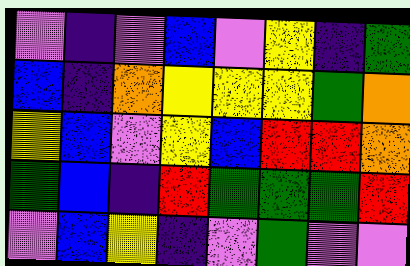[["violet", "indigo", "violet", "blue", "violet", "yellow", "indigo", "green"], ["blue", "indigo", "orange", "yellow", "yellow", "yellow", "green", "orange"], ["yellow", "blue", "violet", "yellow", "blue", "red", "red", "orange"], ["green", "blue", "indigo", "red", "green", "green", "green", "red"], ["violet", "blue", "yellow", "indigo", "violet", "green", "violet", "violet"]]